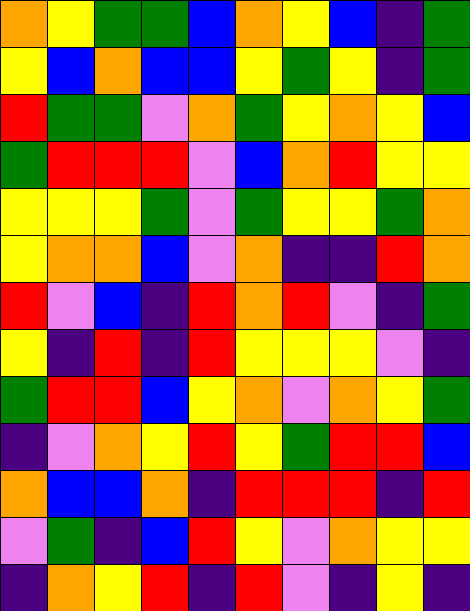[["orange", "yellow", "green", "green", "blue", "orange", "yellow", "blue", "indigo", "green"], ["yellow", "blue", "orange", "blue", "blue", "yellow", "green", "yellow", "indigo", "green"], ["red", "green", "green", "violet", "orange", "green", "yellow", "orange", "yellow", "blue"], ["green", "red", "red", "red", "violet", "blue", "orange", "red", "yellow", "yellow"], ["yellow", "yellow", "yellow", "green", "violet", "green", "yellow", "yellow", "green", "orange"], ["yellow", "orange", "orange", "blue", "violet", "orange", "indigo", "indigo", "red", "orange"], ["red", "violet", "blue", "indigo", "red", "orange", "red", "violet", "indigo", "green"], ["yellow", "indigo", "red", "indigo", "red", "yellow", "yellow", "yellow", "violet", "indigo"], ["green", "red", "red", "blue", "yellow", "orange", "violet", "orange", "yellow", "green"], ["indigo", "violet", "orange", "yellow", "red", "yellow", "green", "red", "red", "blue"], ["orange", "blue", "blue", "orange", "indigo", "red", "red", "red", "indigo", "red"], ["violet", "green", "indigo", "blue", "red", "yellow", "violet", "orange", "yellow", "yellow"], ["indigo", "orange", "yellow", "red", "indigo", "red", "violet", "indigo", "yellow", "indigo"]]